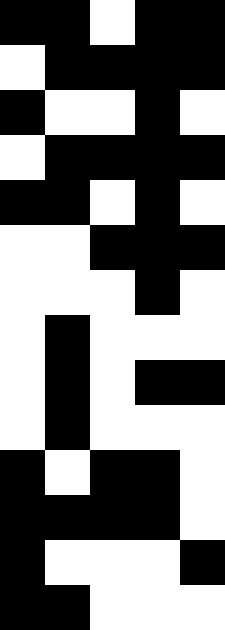[["black", "black", "white", "black", "black"], ["white", "black", "black", "black", "black"], ["black", "white", "white", "black", "white"], ["white", "black", "black", "black", "black"], ["black", "black", "white", "black", "white"], ["white", "white", "black", "black", "black"], ["white", "white", "white", "black", "white"], ["white", "black", "white", "white", "white"], ["white", "black", "white", "black", "black"], ["white", "black", "white", "white", "white"], ["black", "white", "black", "black", "white"], ["black", "black", "black", "black", "white"], ["black", "white", "white", "white", "black"], ["black", "black", "white", "white", "white"]]